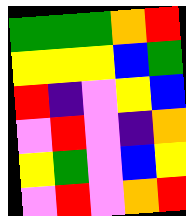[["green", "green", "green", "orange", "red"], ["yellow", "yellow", "yellow", "blue", "green"], ["red", "indigo", "violet", "yellow", "blue"], ["violet", "red", "violet", "indigo", "orange"], ["yellow", "green", "violet", "blue", "yellow"], ["violet", "red", "violet", "orange", "red"]]